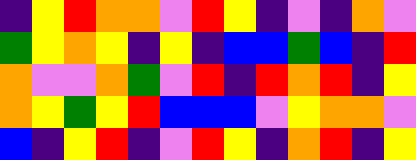[["indigo", "yellow", "red", "orange", "orange", "violet", "red", "yellow", "indigo", "violet", "indigo", "orange", "violet"], ["green", "yellow", "orange", "yellow", "indigo", "yellow", "indigo", "blue", "blue", "green", "blue", "indigo", "red"], ["orange", "violet", "violet", "orange", "green", "violet", "red", "indigo", "red", "orange", "red", "indigo", "yellow"], ["orange", "yellow", "green", "yellow", "red", "blue", "blue", "blue", "violet", "yellow", "orange", "orange", "violet"], ["blue", "indigo", "yellow", "red", "indigo", "violet", "red", "yellow", "indigo", "orange", "red", "indigo", "yellow"]]